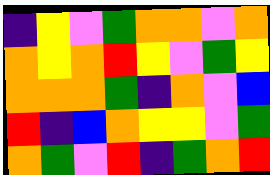[["indigo", "yellow", "violet", "green", "orange", "orange", "violet", "orange"], ["orange", "yellow", "orange", "red", "yellow", "violet", "green", "yellow"], ["orange", "orange", "orange", "green", "indigo", "orange", "violet", "blue"], ["red", "indigo", "blue", "orange", "yellow", "yellow", "violet", "green"], ["orange", "green", "violet", "red", "indigo", "green", "orange", "red"]]